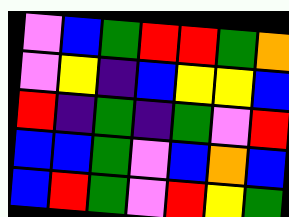[["violet", "blue", "green", "red", "red", "green", "orange"], ["violet", "yellow", "indigo", "blue", "yellow", "yellow", "blue"], ["red", "indigo", "green", "indigo", "green", "violet", "red"], ["blue", "blue", "green", "violet", "blue", "orange", "blue"], ["blue", "red", "green", "violet", "red", "yellow", "green"]]